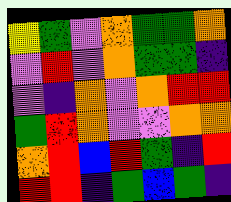[["yellow", "green", "violet", "orange", "green", "green", "orange"], ["violet", "red", "violet", "orange", "green", "green", "indigo"], ["violet", "indigo", "orange", "violet", "orange", "red", "red"], ["green", "red", "orange", "violet", "violet", "orange", "orange"], ["orange", "red", "blue", "red", "green", "indigo", "red"], ["red", "red", "indigo", "green", "blue", "green", "indigo"]]